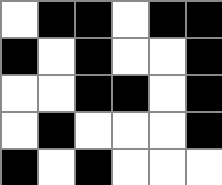[["white", "black", "black", "white", "black", "black"], ["black", "white", "black", "white", "white", "black"], ["white", "white", "black", "black", "white", "black"], ["white", "black", "white", "white", "white", "black"], ["black", "white", "black", "white", "white", "white"]]